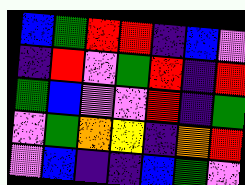[["blue", "green", "red", "red", "indigo", "blue", "violet"], ["indigo", "red", "violet", "green", "red", "indigo", "red"], ["green", "blue", "violet", "violet", "red", "indigo", "green"], ["violet", "green", "orange", "yellow", "indigo", "orange", "red"], ["violet", "blue", "indigo", "indigo", "blue", "green", "violet"]]